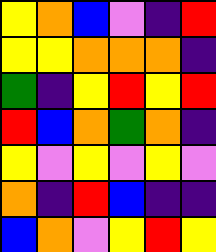[["yellow", "orange", "blue", "violet", "indigo", "red"], ["yellow", "yellow", "orange", "orange", "orange", "indigo"], ["green", "indigo", "yellow", "red", "yellow", "red"], ["red", "blue", "orange", "green", "orange", "indigo"], ["yellow", "violet", "yellow", "violet", "yellow", "violet"], ["orange", "indigo", "red", "blue", "indigo", "indigo"], ["blue", "orange", "violet", "yellow", "red", "yellow"]]